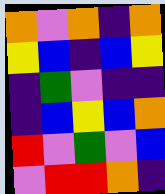[["orange", "violet", "orange", "indigo", "orange"], ["yellow", "blue", "indigo", "blue", "yellow"], ["indigo", "green", "violet", "indigo", "indigo"], ["indigo", "blue", "yellow", "blue", "orange"], ["red", "violet", "green", "violet", "blue"], ["violet", "red", "red", "orange", "indigo"]]